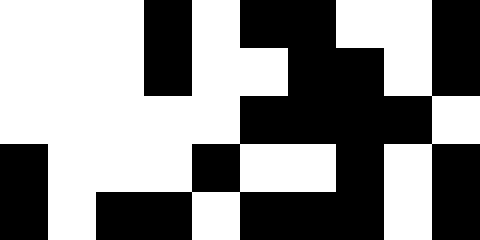[["white", "white", "white", "black", "white", "black", "black", "white", "white", "black"], ["white", "white", "white", "black", "white", "white", "black", "black", "white", "black"], ["white", "white", "white", "white", "white", "black", "black", "black", "black", "white"], ["black", "white", "white", "white", "black", "white", "white", "black", "white", "black"], ["black", "white", "black", "black", "white", "black", "black", "black", "white", "black"]]